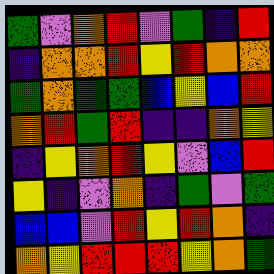[["green", "violet", "orange", "red", "violet", "green", "indigo", "red"], ["indigo", "orange", "orange", "red", "yellow", "red", "orange", "orange"], ["green", "orange", "green", "green", "blue", "yellow", "blue", "red"], ["orange", "red", "green", "red", "indigo", "indigo", "orange", "yellow"], ["indigo", "yellow", "orange", "red", "yellow", "violet", "blue", "red"], ["yellow", "indigo", "violet", "orange", "indigo", "green", "violet", "green"], ["blue", "blue", "violet", "red", "yellow", "red", "orange", "indigo"], ["orange", "yellow", "red", "red", "red", "yellow", "orange", "green"]]